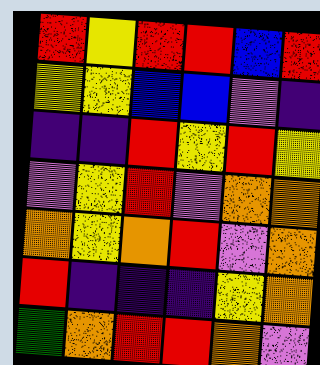[["red", "yellow", "red", "red", "blue", "red"], ["yellow", "yellow", "blue", "blue", "violet", "indigo"], ["indigo", "indigo", "red", "yellow", "red", "yellow"], ["violet", "yellow", "red", "violet", "orange", "orange"], ["orange", "yellow", "orange", "red", "violet", "orange"], ["red", "indigo", "indigo", "indigo", "yellow", "orange"], ["green", "orange", "red", "red", "orange", "violet"]]